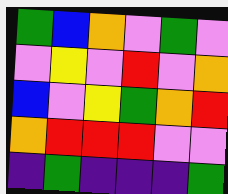[["green", "blue", "orange", "violet", "green", "violet"], ["violet", "yellow", "violet", "red", "violet", "orange"], ["blue", "violet", "yellow", "green", "orange", "red"], ["orange", "red", "red", "red", "violet", "violet"], ["indigo", "green", "indigo", "indigo", "indigo", "green"]]